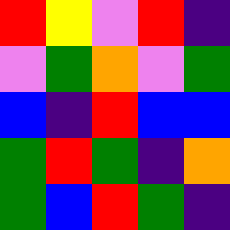[["red", "yellow", "violet", "red", "indigo"], ["violet", "green", "orange", "violet", "green"], ["blue", "indigo", "red", "blue", "blue"], ["green", "red", "green", "indigo", "orange"], ["green", "blue", "red", "green", "indigo"]]